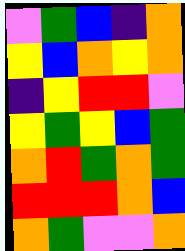[["violet", "green", "blue", "indigo", "orange"], ["yellow", "blue", "orange", "yellow", "orange"], ["indigo", "yellow", "red", "red", "violet"], ["yellow", "green", "yellow", "blue", "green"], ["orange", "red", "green", "orange", "green"], ["red", "red", "red", "orange", "blue"], ["orange", "green", "violet", "violet", "orange"]]